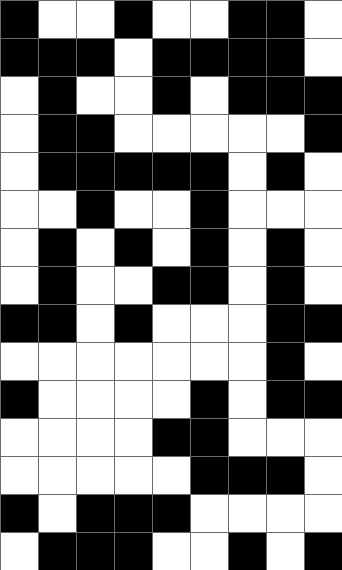[["black", "white", "white", "black", "white", "white", "black", "black", "white"], ["black", "black", "black", "white", "black", "black", "black", "black", "white"], ["white", "black", "white", "white", "black", "white", "black", "black", "black"], ["white", "black", "black", "white", "white", "white", "white", "white", "black"], ["white", "black", "black", "black", "black", "black", "white", "black", "white"], ["white", "white", "black", "white", "white", "black", "white", "white", "white"], ["white", "black", "white", "black", "white", "black", "white", "black", "white"], ["white", "black", "white", "white", "black", "black", "white", "black", "white"], ["black", "black", "white", "black", "white", "white", "white", "black", "black"], ["white", "white", "white", "white", "white", "white", "white", "black", "white"], ["black", "white", "white", "white", "white", "black", "white", "black", "black"], ["white", "white", "white", "white", "black", "black", "white", "white", "white"], ["white", "white", "white", "white", "white", "black", "black", "black", "white"], ["black", "white", "black", "black", "black", "white", "white", "white", "white"], ["white", "black", "black", "black", "white", "white", "black", "white", "black"]]